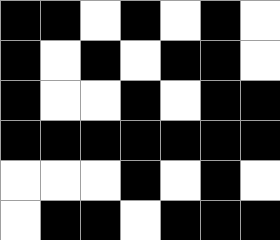[["black", "black", "white", "black", "white", "black", "white"], ["black", "white", "black", "white", "black", "black", "white"], ["black", "white", "white", "black", "white", "black", "black"], ["black", "black", "black", "black", "black", "black", "black"], ["white", "white", "white", "black", "white", "black", "white"], ["white", "black", "black", "white", "black", "black", "black"]]